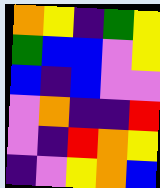[["orange", "yellow", "indigo", "green", "yellow"], ["green", "blue", "blue", "violet", "yellow"], ["blue", "indigo", "blue", "violet", "violet"], ["violet", "orange", "indigo", "indigo", "red"], ["violet", "indigo", "red", "orange", "yellow"], ["indigo", "violet", "yellow", "orange", "blue"]]